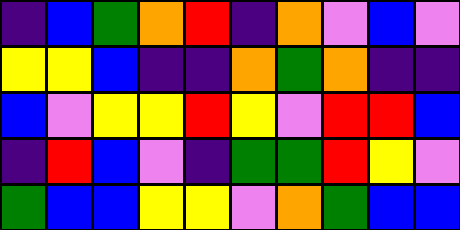[["indigo", "blue", "green", "orange", "red", "indigo", "orange", "violet", "blue", "violet"], ["yellow", "yellow", "blue", "indigo", "indigo", "orange", "green", "orange", "indigo", "indigo"], ["blue", "violet", "yellow", "yellow", "red", "yellow", "violet", "red", "red", "blue"], ["indigo", "red", "blue", "violet", "indigo", "green", "green", "red", "yellow", "violet"], ["green", "blue", "blue", "yellow", "yellow", "violet", "orange", "green", "blue", "blue"]]